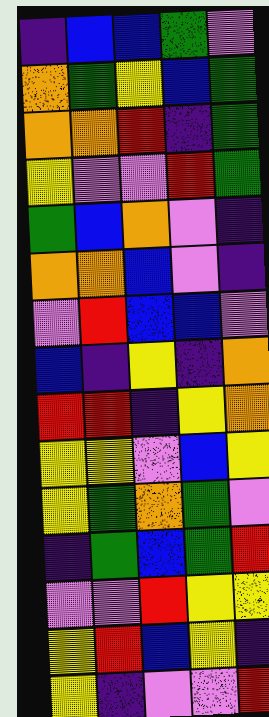[["indigo", "blue", "blue", "green", "violet"], ["orange", "green", "yellow", "blue", "green"], ["orange", "orange", "red", "indigo", "green"], ["yellow", "violet", "violet", "red", "green"], ["green", "blue", "orange", "violet", "indigo"], ["orange", "orange", "blue", "violet", "indigo"], ["violet", "red", "blue", "blue", "violet"], ["blue", "indigo", "yellow", "indigo", "orange"], ["red", "red", "indigo", "yellow", "orange"], ["yellow", "yellow", "violet", "blue", "yellow"], ["yellow", "green", "orange", "green", "violet"], ["indigo", "green", "blue", "green", "red"], ["violet", "violet", "red", "yellow", "yellow"], ["yellow", "red", "blue", "yellow", "indigo"], ["yellow", "indigo", "violet", "violet", "red"]]